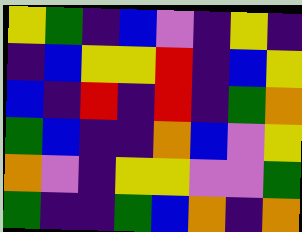[["yellow", "green", "indigo", "blue", "violet", "indigo", "yellow", "indigo"], ["indigo", "blue", "yellow", "yellow", "red", "indigo", "blue", "yellow"], ["blue", "indigo", "red", "indigo", "red", "indigo", "green", "orange"], ["green", "blue", "indigo", "indigo", "orange", "blue", "violet", "yellow"], ["orange", "violet", "indigo", "yellow", "yellow", "violet", "violet", "green"], ["green", "indigo", "indigo", "green", "blue", "orange", "indigo", "orange"]]